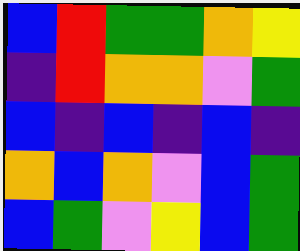[["blue", "red", "green", "green", "orange", "yellow"], ["indigo", "red", "orange", "orange", "violet", "green"], ["blue", "indigo", "blue", "indigo", "blue", "indigo"], ["orange", "blue", "orange", "violet", "blue", "green"], ["blue", "green", "violet", "yellow", "blue", "green"]]